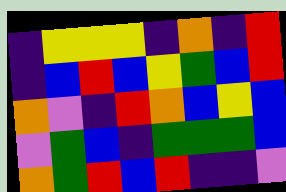[["indigo", "yellow", "yellow", "yellow", "indigo", "orange", "indigo", "red"], ["indigo", "blue", "red", "blue", "yellow", "green", "blue", "red"], ["orange", "violet", "indigo", "red", "orange", "blue", "yellow", "blue"], ["violet", "green", "blue", "indigo", "green", "green", "green", "blue"], ["orange", "green", "red", "blue", "red", "indigo", "indigo", "violet"]]